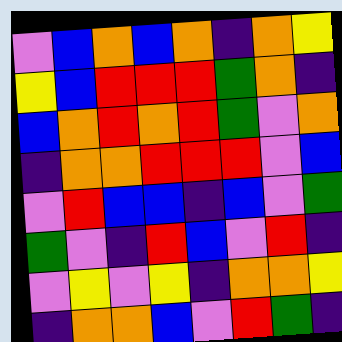[["violet", "blue", "orange", "blue", "orange", "indigo", "orange", "yellow"], ["yellow", "blue", "red", "red", "red", "green", "orange", "indigo"], ["blue", "orange", "red", "orange", "red", "green", "violet", "orange"], ["indigo", "orange", "orange", "red", "red", "red", "violet", "blue"], ["violet", "red", "blue", "blue", "indigo", "blue", "violet", "green"], ["green", "violet", "indigo", "red", "blue", "violet", "red", "indigo"], ["violet", "yellow", "violet", "yellow", "indigo", "orange", "orange", "yellow"], ["indigo", "orange", "orange", "blue", "violet", "red", "green", "indigo"]]